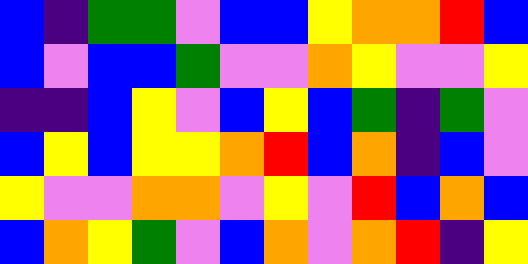[["blue", "indigo", "green", "green", "violet", "blue", "blue", "yellow", "orange", "orange", "red", "blue"], ["blue", "violet", "blue", "blue", "green", "violet", "violet", "orange", "yellow", "violet", "violet", "yellow"], ["indigo", "indigo", "blue", "yellow", "violet", "blue", "yellow", "blue", "green", "indigo", "green", "violet"], ["blue", "yellow", "blue", "yellow", "yellow", "orange", "red", "blue", "orange", "indigo", "blue", "violet"], ["yellow", "violet", "violet", "orange", "orange", "violet", "yellow", "violet", "red", "blue", "orange", "blue"], ["blue", "orange", "yellow", "green", "violet", "blue", "orange", "violet", "orange", "red", "indigo", "yellow"]]